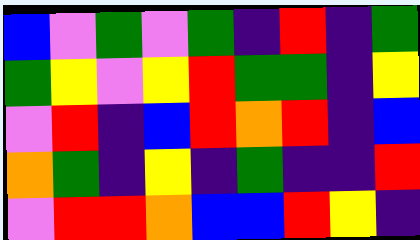[["blue", "violet", "green", "violet", "green", "indigo", "red", "indigo", "green"], ["green", "yellow", "violet", "yellow", "red", "green", "green", "indigo", "yellow"], ["violet", "red", "indigo", "blue", "red", "orange", "red", "indigo", "blue"], ["orange", "green", "indigo", "yellow", "indigo", "green", "indigo", "indigo", "red"], ["violet", "red", "red", "orange", "blue", "blue", "red", "yellow", "indigo"]]